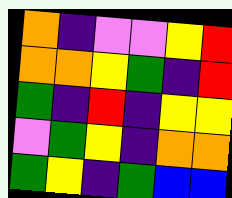[["orange", "indigo", "violet", "violet", "yellow", "red"], ["orange", "orange", "yellow", "green", "indigo", "red"], ["green", "indigo", "red", "indigo", "yellow", "yellow"], ["violet", "green", "yellow", "indigo", "orange", "orange"], ["green", "yellow", "indigo", "green", "blue", "blue"]]